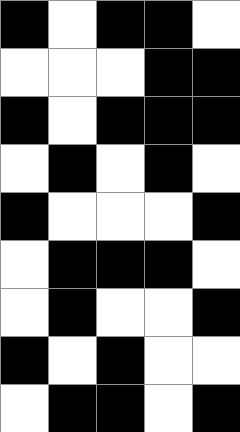[["black", "white", "black", "black", "white"], ["white", "white", "white", "black", "black"], ["black", "white", "black", "black", "black"], ["white", "black", "white", "black", "white"], ["black", "white", "white", "white", "black"], ["white", "black", "black", "black", "white"], ["white", "black", "white", "white", "black"], ["black", "white", "black", "white", "white"], ["white", "black", "black", "white", "black"]]